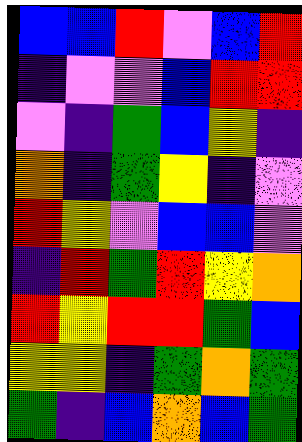[["blue", "blue", "red", "violet", "blue", "red"], ["indigo", "violet", "violet", "blue", "red", "red"], ["violet", "indigo", "green", "blue", "yellow", "indigo"], ["orange", "indigo", "green", "yellow", "indigo", "violet"], ["red", "yellow", "violet", "blue", "blue", "violet"], ["indigo", "red", "green", "red", "yellow", "orange"], ["red", "yellow", "red", "red", "green", "blue"], ["yellow", "yellow", "indigo", "green", "orange", "green"], ["green", "indigo", "blue", "orange", "blue", "green"]]